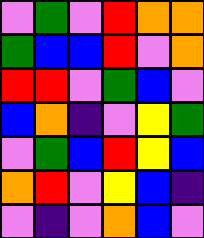[["violet", "green", "violet", "red", "orange", "orange"], ["green", "blue", "blue", "red", "violet", "orange"], ["red", "red", "violet", "green", "blue", "violet"], ["blue", "orange", "indigo", "violet", "yellow", "green"], ["violet", "green", "blue", "red", "yellow", "blue"], ["orange", "red", "violet", "yellow", "blue", "indigo"], ["violet", "indigo", "violet", "orange", "blue", "violet"]]